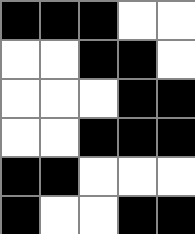[["black", "black", "black", "white", "white"], ["white", "white", "black", "black", "white"], ["white", "white", "white", "black", "black"], ["white", "white", "black", "black", "black"], ["black", "black", "white", "white", "white"], ["black", "white", "white", "black", "black"]]